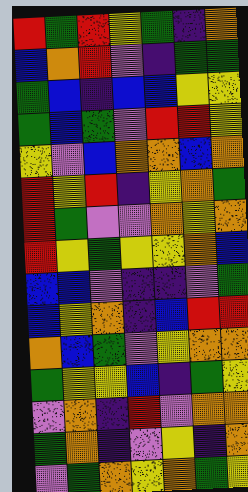[["red", "green", "red", "yellow", "green", "indigo", "orange"], ["blue", "orange", "red", "violet", "indigo", "green", "green"], ["green", "blue", "indigo", "blue", "blue", "yellow", "yellow"], ["green", "blue", "green", "violet", "red", "red", "yellow"], ["yellow", "violet", "blue", "orange", "orange", "blue", "orange"], ["red", "yellow", "red", "indigo", "yellow", "orange", "green"], ["red", "green", "violet", "violet", "orange", "yellow", "orange"], ["red", "yellow", "green", "yellow", "yellow", "orange", "blue"], ["blue", "blue", "violet", "indigo", "indigo", "violet", "green"], ["blue", "yellow", "orange", "indigo", "blue", "red", "red"], ["orange", "blue", "green", "violet", "yellow", "orange", "orange"], ["green", "yellow", "yellow", "blue", "indigo", "green", "yellow"], ["violet", "orange", "indigo", "red", "violet", "orange", "orange"], ["green", "orange", "indigo", "violet", "yellow", "indigo", "orange"], ["violet", "green", "orange", "yellow", "orange", "green", "yellow"]]